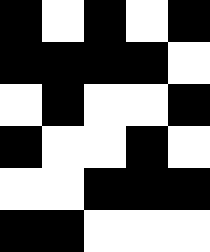[["black", "white", "black", "white", "black"], ["black", "black", "black", "black", "white"], ["white", "black", "white", "white", "black"], ["black", "white", "white", "black", "white"], ["white", "white", "black", "black", "black"], ["black", "black", "white", "white", "white"]]